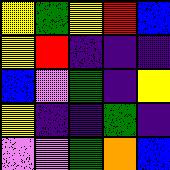[["yellow", "green", "yellow", "red", "blue"], ["yellow", "red", "indigo", "indigo", "indigo"], ["blue", "violet", "green", "indigo", "yellow"], ["yellow", "indigo", "indigo", "green", "indigo"], ["violet", "violet", "green", "orange", "blue"]]